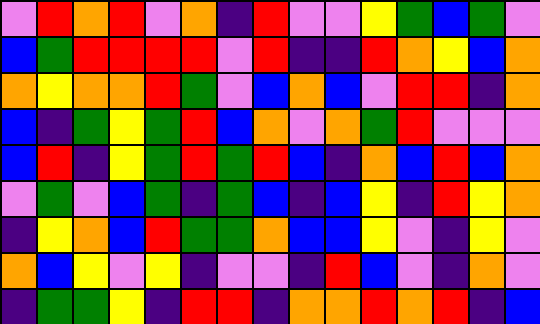[["violet", "red", "orange", "red", "violet", "orange", "indigo", "red", "violet", "violet", "yellow", "green", "blue", "green", "violet"], ["blue", "green", "red", "red", "red", "red", "violet", "red", "indigo", "indigo", "red", "orange", "yellow", "blue", "orange"], ["orange", "yellow", "orange", "orange", "red", "green", "violet", "blue", "orange", "blue", "violet", "red", "red", "indigo", "orange"], ["blue", "indigo", "green", "yellow", "green", "red", "blue", "orange", "violet", "orange", "green", "red", "violet", "violet", "violet"], ["blue", "red", "indigo", "yellow", "green", "red", "green", "red", "blue", "indigo", "orange", "blue", "red", "blue", "orange"], ["violet", "green", "violet", "blue", "green", "indigo", "green", "blue", "indigo", "blue", "yellow", "indigo", "red", "yellow", "orange"], ["indigo", "yellow", "orange", "blue", "red", "green", "green", "orange", "blue", "blue", "yellow", "violet", "indigo", "yellow", "violet"], ["orange", "blue", "yellow", "violet", "yellow", "indigo", "violet", "violet", "indigo", "red", "blue", "violet", "indigo", "orange", "violet"], ["indigo", "green", "green", "yellow", "indigo", "red", "red", "indigo", "orange", "orange", "red", "orange", "red", "indigo", "blue"]]